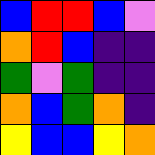[["blue", "red", "red", "blue", "violet"], ["orange", "red", "blue", "indigo", "indigo"], ["green", "violet", "green", "indigo", "indigo"], ["orange", "blue", "green", "orange", "indigo"], ["yellow", "blue", "blue", "yellow", "orange"]]